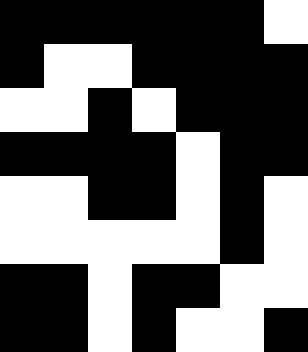[["black", "black", "black", "black", "black", "black", "white"], ["black", "white", "white", "black", "black", "black", "black"], ["white", "white", "black", "white", "black", "black", "black"], ["black", "black", "black", "black", "white", "black", "black"], ["white", "white", "black", "black", "white", "black", "white"], ["white", "white", "white", "white", "white", "black", "white"], ["black", "black", "white", "black", "black", "white", "white"], ["black", "black", "white", "black", "white", "white", "black"]]